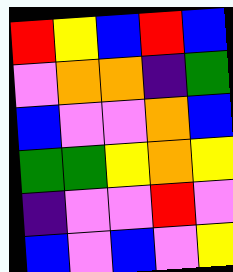[["red", "yellow", "blue", "red", "blue"], ["violet", "orange", "orange", "indigo", "green"], ["blue", "violet", "violet", "orange", "blue"], ["green", "green", "yellow", "orange", "yellow"], ["indigo", "violet", "violet", "red", "violet"], ["blue", "violet", "blue", "violet", "yellow"]]